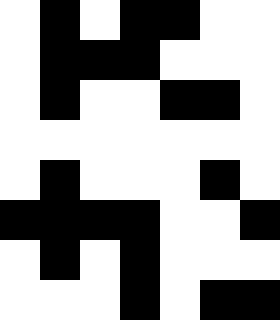[["white", "black", "white", "black", "black", "white", "white"], ["white", "black", "black", "black", "white", "white", "white"], ["white", "black", "white", "white", "black", "black", "white"], ["white", "white", "white", "white", "white", "white", "white"], ["white", "black", "white", "white", "white", "black", "white"], ["black", "black", "black", "black", "white", "white", "black"], ["white", "black", "white", "black", "white", "white", "white"], ["white", "white", "white", "black", "white", "black", "black"]]